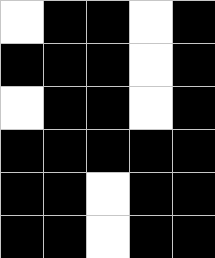[["white", "black", "black", "white", "black"], ["black", "black", "black", "white", "black"], ["white", "black", "black", "white", "black"], ["black", "black", "black", "black", "black"], ["black", "black", "white", "black", "black"], ["black", "black", "white", "black", "black"]]